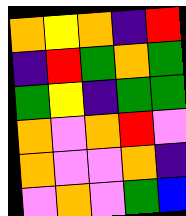[["orange", "yellow", "orange", "indigo", "red"], ["indigo", "red", "green", "orange", "green"], ["green", "yellow", "indigo", "green", "green"], ["orange", "violet", "orange", "red", "violet"], ["orange", "violet", "violet", "orange", "indigo"], ["violet", "orange", "violet", "green", "blue"]]